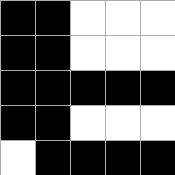[["black", "black", "white", "white", "white"], ["black", "black", "white", "white", "white"], ["black", "black", "black", "black", "black"], ["black", "black", "white", "white", "white"], ["white", "black", "black", "black", "black"]]